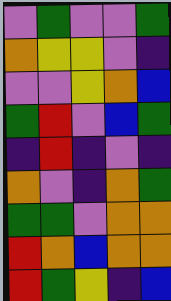[["violet", "green", "violet", "violet", "green"], ["orange", "yellow", "yellow", "violet", "indigo"], ["violet", "violet", "yellow", "orange", "blue"], ["green", "red", "violet", "blue", "green"], ["indigo", "red", "indigo", "violet", "indigo"], ["orange", "violet", "indigo", "orange", "green"], ["green", "green", "violet", "orange", "orange"], ["red", "orange", "blue", "orange", "orange"], ["red", "green", "yellow", "indigo", "blue"]]